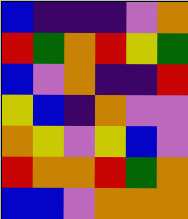[["blue", "indigo", "indigo", "indigo", "violet", "orange"], ["red", "green", "orange", "red", "yellow", "green"], ["blue", "violet", "orange", "indigo", "indigo", "red"], ["yellow", "blue", "indigo", "orange", "violet", "violet"], ["orange", "yellow", "violet", "yellow", "blue", "violet"], ["red", "orange", "orange", "red", "green", "orange"], ["blue", "blue", "violet", "orange", "orange", "orange"]]